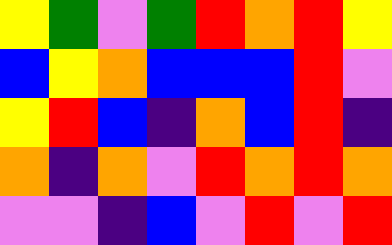[["yellow", "green", "violet", "green", "red", "orange", "red", "yellow"], ["blue", "yellow", "orange", "blue", "blue", "blue", "red", "violet"], ["yellow", "red", "blue", "indigo", "orange", "blue", "red", "indigo"], ["orange", "indigo", "orange", "violet", "red", "orange", "red", "orange"], ["violet", "violet", "indigo", "blue", "violet", "red", "violet", "red"]]